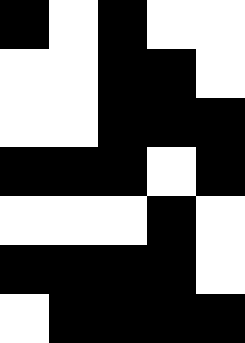[["black", "white", "black", "white", "white"], ["white", "white", "black", "black", "white"], ["white", "white", "black", "black", "black"], ["black", "black", "black", "white", "black"], ["white", "white", "white", "black", "white"], ["black", "black", "black", "black", "white"], ["white", "black", "black", "black", "black"]]